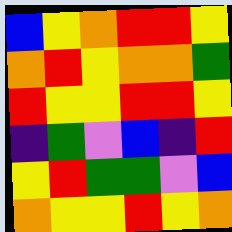[["blue", "yellow", "orange", "red", "red", "yellow"], ["orange", "red", "yellow", "orange", "orange", "green"], ["red", "yellow", "yellow", "red", "red", "yellow"], ["indigo", "green", "violet", "blue", "indigo", "red"], ["yellow", "red", "green", "green", "violet", "blue"], ["orange", "yellow", "yellow", "red", "yellow", "orange"]]